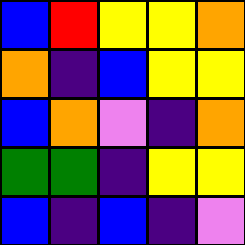[["blue", "red", "yellow", "yellow", "orange"], ["orange", "indigo", "blue", "yellow", "yellow"], ["blue", "orange", "violet", "indigo", "orange"], ["green", "green", "indigo", "yellow", "yellow"], ["blue", "indigo", "blue", "indigo", "violet"]]